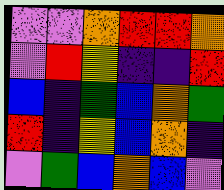[["violet", "violet", "orange", "red", "red", "orange"], ["violet", "red", "yellow", "indigo", "indigo", "red"], ["blue", "indigo", "green", "blue", "orange", "green"], ["red", "indigo", "yellow", "blue", "orange", "indigo"], ["violet", "green", "blue", "orange", "blue", "violet"]]